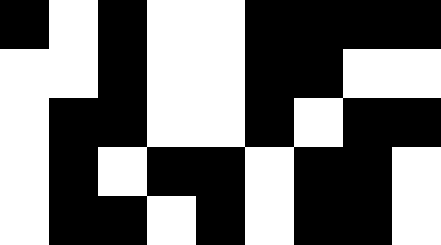[["black", "white", "black", "white", "white", "black", "black", "black", "black"], ["white", "white", "black", "white", "white", "black", "black", "white", "white"], ["white", "black", "black", "white", "white", "black", "white", "black", "black"], ["white", "black", "white", "black", "black", "white", "black", "black", "white"], ["white", "black", "black", "white", "black", "white", "black", "black", "white"]]